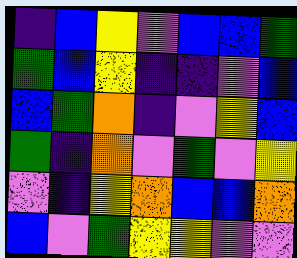[["indigo", "blue", "yellow", "violet", "blue", "blue", "green"], ["green", "blue", "yellow", "indigo", "indigo", "violet", "blue"], ["blue", "green", "orange", "indigo", "violet", "yellow", "blue"], ["green", "indigo", "orange", "violet", "green", "violet", "yellow"], ["violet", "indigo", "yellow", "orange", "blue", "blue", "orange"], ["blue", "violet", "green", "yellow", "yellow", "violet", "violet"]]